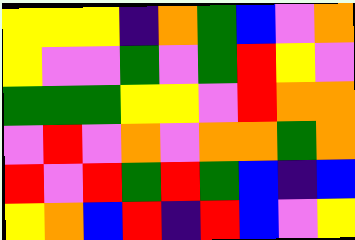[["yellow", "yellow", "yellow", "indigo", "orange", "green", "blue", "violet", "orange"], ["yellow", "violet", "violet", "green", "violet", "green", "red", "yellow", "violet"], ["green", "green", "green", "yellow", "yellow", "violet", "red", "orange", "orange"], ["violet", "red", "violet", "orange", "violet", "orange", "orange", "green", "orange"], ["red", "violet", "red", "green", "red", "green", "blue", "indigo", "blue"], ["yellow", "orange", "blue", "red", "indigo", "red", "blue", "violet", "yellow"]]